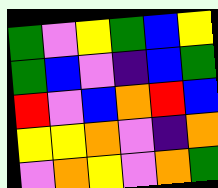[["green", "violet", "yellow", "green", "blue", "yellow"], ["green", "blue", "violet", "indigo", "blue", "green"], ["red", "violet", "blue", "orange", "red", "blue"], ["yellow", "yellow", "orange", "violet", "indigo", "orange"], ["violet", "orange", "yellow", "violet", "orange", "green"]]